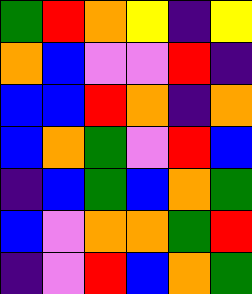[["green", "red", "orange", "yellow", "indigo", "yellow"], ["orange", "blue", "violet", "violet", "red", "indigo"], ["blue", "blue", "red", "orange", "indigo", "orange"], ["blue", "orange", "green", "violet", "red", "blue"], ["indigo", "blue", "green", "blue", "orange", "green"], ["blue", "violet", "orange", "orange", "green", "red"], ["indigo", "violet", "red", "blue", "orange", "green"]]